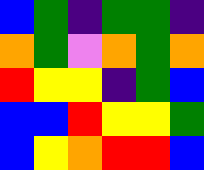[["blue", "green", "indigo", "green", "green", "indigo"], ["orange", "green", "violet", "orange", "green", "orange"], ["red", "yellow", "yellow", "indigo", "green", "blue"], ["blue", "blue", "red", "yellow", "yellow", "green"], ["blue", "yellow", "orange", "red", "red", "blue"]]